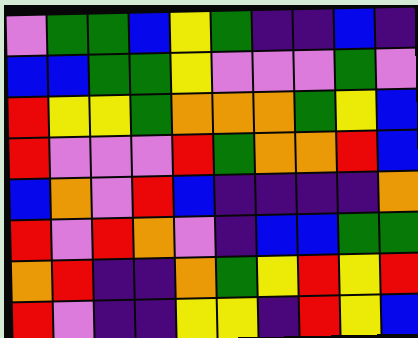[["violet", "green", "green", "blue", "yellow", "green", "indigo", "indigo", "blue", "indigo"], ["blue", "blue", "green", "green", "yellow", "violet", "violet", "violet", "green", "violet"], ["red", "yellow", "yellow", "green", "orange", "orange", "orange", "green", "yellow", "blue"], ["red", "violet", "violet", "violet", "red", "green", "orange", "orange", "red", "blue"], ["blue", "orange", "violet", "red", "blue", "indigo", "indigo", "indigo", "indigo", "orange"], ["red", "violet", "red", "orange", "violet", "indigo", "blue", "blue", "green", "green"], ["orange", "red", "indigo", "indigo", "orange", "green", "yellow", "red", "yellow", "red"], ["red", "violet", "indigo", "indigo", "yellow", "yellow", "indigo", "red", "yellow", "blue"]]